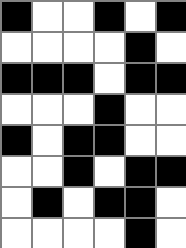[["black", "white", "white", "black", "white", "black"], ["white", "white", "white", "white", "black", "white"], ["black", "black", "black", "white", "black", "black"], ["white", "white", "white", "black", "white", "white"], ["black", "white", "black", "black", "white", "white"], ["white", "white", "black", "white", "black", "black"], ["white", "black", "white", "black", "black", "white"], ["white", "white", "white", "white", "black", "white"]]